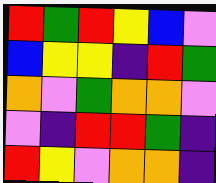[["red", "green", "red", "yellow", "blue", "violet"], ["blue", "yellow", "yellow", "indigo", "red", "green"], ["orange", "violet", "green", "orange", "orange", "violet"], ["violet", "indigo", "red", "red", "green", "indigo"], ["red", "yellow", "violet", "orange", "orange", "indigo"]]